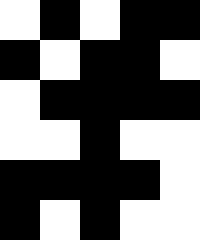[["white", "black", "white", "black", "black"], ["black", "white", "black", "black", "white"], ["white", "black", "black", "black", "black"], ["white", "white", "black", "white", "white"], ["black", "black", "black", "black", "white"], ["black", "white", "black", "white", "white"]]